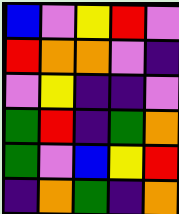[["blue", "violet", "yellow", "red", "violet"], ["red", "orange", "orange", "violet", "indigo"], ["violet", "yellow", "indigo", "indigo", "violet"], ["green", "red", "indigo", "green", "orange"], ["green", "violet", "blue", "yellow", "red"], ["indigo", "orange", "green", "indigo", "orange"]]